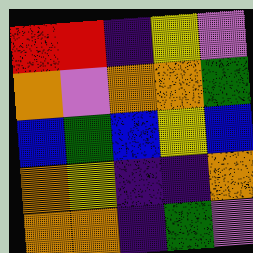[["red", "red", "indigo", "yellow", "violet"], ["orange", "violet", "orange", "orange", "green"], ["blue", "green", "blue", "yellow", "blue"], ["orange", "yellow", "indigo", "indigo", "orange"], ["orange", "orange", "indigo", "green", "violet"]]